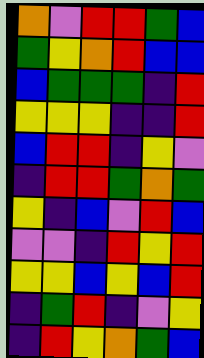[["orange", "violet", "red", "red", "green", "blue"], ["green", "yellow", "orange", "red", "blue", "blue"], ["blue", "green", "green", "green", "indigo", "red"], ["yellow", "yellow", "yellow", "indigo", "indigo", "red"], ["blue", "red", "red", "indigo", "yellow", "violet"], ["indigo", "red", "red", "green", "orange", "green"], ["yellow", "indigo", "blue", "violet", "red", "blue"], ["violet", "violet", "indigo", "red", "yellow", "red"], ["yellow", "yellow", "blue", "yellow", "blue", "red"], ["indigo", "green", "red", "indigo", "violet", "yellow"], ["indigo", "red", "yellow", "orange", "green", "blue"]]